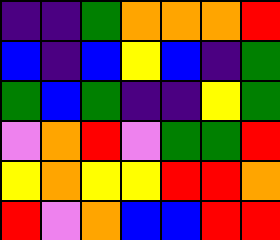[["indigo", "indigo", "green", "orange", "orange", "orange", "red"], ["blue", "indigo", "blue", "yellow", "blue", "indigo", "green"], ["green", "blue", "green", "indigo", "indigo", "yellow", "green"], ["violet", "orange", "red", "violet", "green", "green", "red"], ["yellow", "orange", "yellow", "yellow", "red", "red", "orange"], ["red", "violet", "orange", "blue", "blue", "red", "red"]]